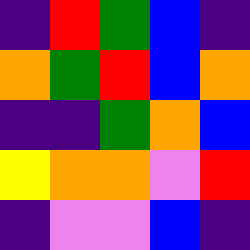[["indigo", "red", "green", "blue", "indigo"], ["orange", "green", "red", "blue", "orange"], ["indigo", "indigo", "green", "orange", "blue"], ["yellow", "orange", "orange", "violet", "red"], ["indigo", "violet", "violet", "blue", "indigo"]]